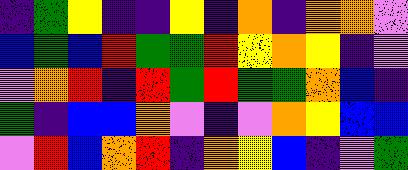[["indigo", "green", "yellow", "indigo", "indigo", "yellow", "indigo", "orange", "indigo", "orange", "orange", "violet"], ["blue", "green", "blue", "red", "green", "green", "red", "yellow", "orange", "yellow", "indigo", "violet"], ["violet", "orange", "red", "indigo", "red", "green", "red", "green", "green", "orange", "blue", "indigo"], ["green", "indigo", "blue", "blue", "orange", "violet", "indigo", "violet", "orange", "yellow", "blue", "blue"], ["violet", "red", "blue", "orange", "red", "indigo", "orange", "yellow", "blue", "indigo", "violet", "green"]]